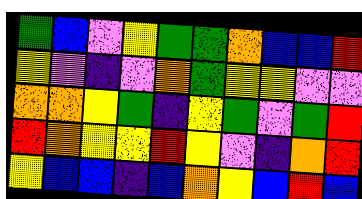[["green", "blue", "violet", "yellow", "green", "green", "orange", "blue", "blue", "red"], ["yellow", "violet", "indigo", "violet", "orange", "green", "yellow", "yellow", "violet", "violet"], ["orange", "orange", "yellow", "green", "indigo", "yellow", "green", "violet", "green", "red"], ["red", "orange", "yellow", "yellow", "red", "yellow", "violet", "indigo", "orange", "red"], ["yellow", "blue", "blue", "indigo", "blue", "orange", "yellow", "blue", "red", "blue"]]